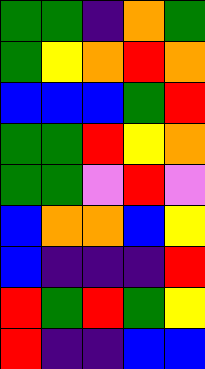[["green", "green", "indigo", "orange", "green"], ["green", "yellow", "orange", "red", "orange"], ["blue", "blue", "blue", "green", "red"], ["green", "green", "red", "yellow", "orange"], ["green", "green", "violet", "red", "violet"], ["blue", "orange", "orange", "blue", "yellow"], ["blue", "indigo", "indigo", "indigo", "red"], ["red", "green", "red", "green", "yellow"], ["red", "indigo", "indigo", "blue", "blue"]]